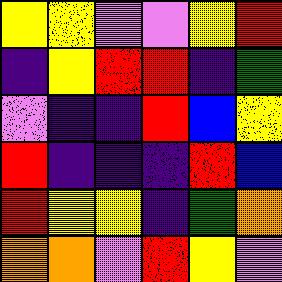[["yellow", "yellow", "violet", "violet", "yellow", "red"], ["indigo", "yellow", "red", "red", "indigo", "green"], ["violet", "indigo", "indigo", "red", "blue", "yellow"], ["red", "indigo", "indigo", "indigo", "red", "blue"], ["red", "yellow", "yellow", "indigo", "green", "orange"], ["orange", "orange", "violet", "red", "yellow", "violet"]]